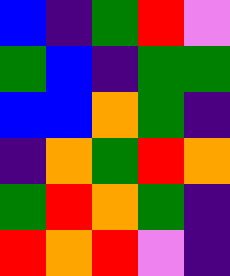[["blue", "indigo", "green", "red", "violet"], ["green", "blue", "indigo", "green", "green"], ["blue", "blue", "orange", "green", "indigo"], ["indigo", "orange", "green", "red", "orange"], ["green", "red", "orange", "green", "indigo"], ["red", "orange", "red", "violet", "indigo"]]